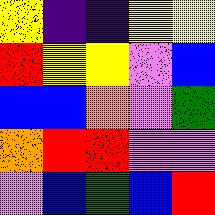[["yellow", "indigo", "indigo", "yellow", "yellow"], ["red", "yellow", "yellow", "violet", "blue"], ["blue", "blue", "orange", "violet", "green"], ["orange", "red", "red", "violet", "violet"], ["violet", "blue", "green", "blue", "red"]]